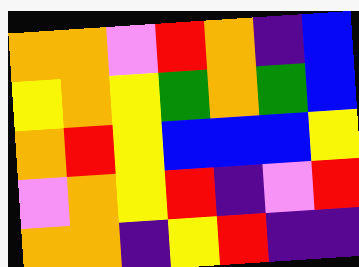[["orange", "orange", "violet", "red", "orange", "indigo", "blue"], ["yellow", "orange", "yellow", "green", "orange", "green", "blue"], ["orange", "red", "yellow", "blue", "blue", "blue", "yellow"], ["violet", "orange", "yellow", "red", "indigo", "violet", "red"], ["orange", "orange", "indigo", "yellow", "red", "indigo", "indigo"]]